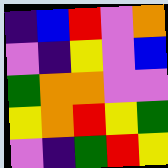[["indigo", "blue", "red", "violet", "orange"], ["violet", "indigo", "yellow", "violet", "blue"], ["green", "orange", "orange", "violet", "violet"], ["yellow", "orange", "red", "yellow", "green"], ["violet", "indigo", "green", "red", "yellow"]]